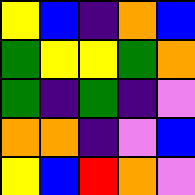[["yellow", "blue", "indigo", "orange", "blue"], ["green", "yellow", "yellow", "green", "orange"], ["green", "indigo", "green", "indigo", "violet"], ["orange", "orange", "indigo", "violet", "blue"], ["yellow", "blue", "red", "orange", "violet"]]